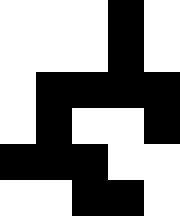[["white", "white", "white", "black", "white"], ["white", "white", "white", "black", "white"], ["white", "black", "black", "black", "black"], ["white", "black", "white", "white", "black"], ["black", "black", "black", "white", "white"], ["white", "white", "black", "black", "white"]]